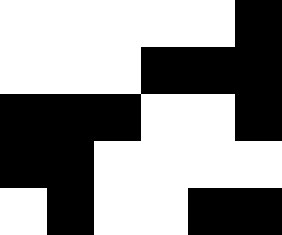[["white", "white", "white", "white", "white", "black"], ["white", "white", "white", "black", "black", "black"], ["black", "black", "black", "white", "white", "black"], ["black", "black", "white", "white", "white", "white"], ["white", "black", "white", "white", "black", "black"]]